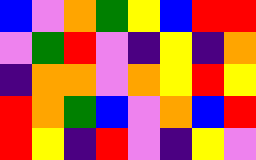[["blue", "violet", "orange", "green", "yellow", "blue", "red", "red"], ["violet", "green", "red", "violet", "indigo", "yellow", "indigo", "orange"], ["indigo", "orange", "orange", "violet", "orange", "yellow", "red", "yellow"], ["red", "orange", "green", "blue", "violet", "orange", "blue", "red"], ["red", "yellow", "indigo", "red", "violet", "indigo", "yellow", "violet"]]